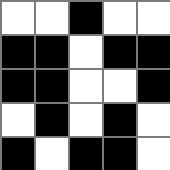[["white", "white", "black", "white", "white"], ["black", "black", "white", "black", "black"], ["black", "black", "white", "white", "black"], ["white", "black", "white", "black", "white"], ["black", "white", "black", "black", "white"]]